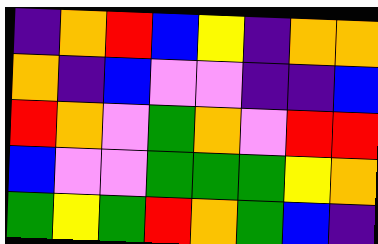[["indigo", "orange", "red", "blue", "yellow", "indigo", "orange", "orange"], ["orange", "indigo", "blue", "violet", "violet", "indigo", "indigo", "blue"], ["red", "orange", "violet", "green", "orange", "violet", "red", "red"], ["blue", "violet", "violet", "green", "green", "green", "yellow", "orange"], ["green", "yellow", "green", "red", "orange", "green", "blue", "indigo"]]